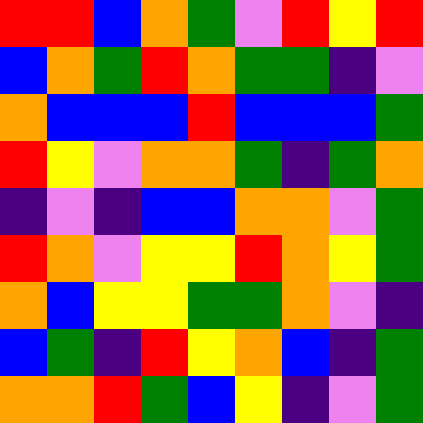[["red", "red", "blue", "orange", "green", "violet", "red", "yellow", "red"], ["blue", "orange", "green", "red", "orange", "green", "green", "indigo", "violet"], ["orange", "blue", "blue", "blue", "red", "blue", "blue", "blue", "green"], ["red", "yellow", "violet", "orange", "orange", "green", "indigo", "green", "orange"], ["indigo", "violet", "indigo", "blue", "blue", "orange", "orange", "violet", "green"], ["red", "orange", "violet", "yellow", "yellow", "red", "orange", "yellow", "green"], ["orange", "blue", "yellow", "yellow", "green", "green", "orange", "violet", "indigo"], ["blue", "green", "indigo", "red", "yellow", "orange", "blue", "indigo", "green"], ["orange", "orange", "red", "green", "blue", "yellow", "indigo", "violet", "green"]]